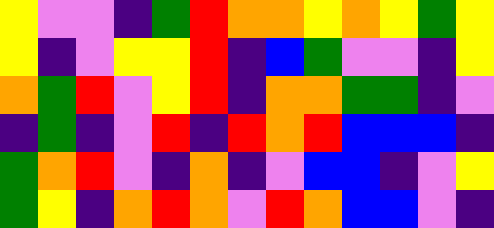[["yellow", "violet", "violet", "indigo", "green", "red", "orange", "orange", "yellow", "orange", "yellow", "green", "yellow"], ["yellow", "indigo", "violet", "yellow", "yellow", "red", "indigo", "blue", "green", "violet", "violet", "indigo", "yellow"], ["orange", "green", "red", "violet", "yellow", "red", "indigo", "orange", "orange", "green", "green", "indigo", "violet"], ["indigo", "green", "indigo", "violet", "red", "indigo", "red", "orange", "red", "blue", "blue", "blue", "indigo"], ["green", "orange", "red", "violet", "indigo", "orange", "indigo", "violet", "blue", "blue", "indigo", "violet", "yellow"], ["green", "yellow", "indigo", "orange", "red", "orange", "violet", "red", "orange", "blue", "blue", "violet", "indigo"]]